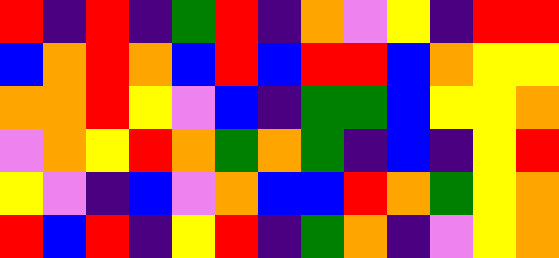[["red", "indigo", "red", "indigo", "green", "red", "indigo", "orange", "violet", "yellow", "indigo", "red", "red"], ["blue", "orange", "red", "orange", "blue", "red", "blue", "red", "red", "blue", "orange", "yellow", "yellow"], ["orange", "orange", "red", "yellow", "violet", "blue", "indigo", "green", "green", "blue", "yellow", "yellow", "orange"], ["violet", "orange", "yellow", "red", "orange", "green", "orange", "green", "indigo", "blue", "indigo", "yellow", "red"], ["yellow", "violet", "indigo", "blue", "violet", "orange", "blue", "blue", "red", "orange", "green", "yellow", "orange"], ["red", "blue", "red", "indigo", "yellow", "red", "indigo", "green", "orange", "indigo", "violet", "yellow", "orange"]]